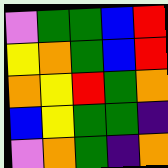[["violet", "green", "green", "blue", "red"], ["yellow", "orange", "green", "blue", "red"], ["orange", "yellow", "red", "green", "orange"], ["blue", "yellow", "green", "green", "indigo"], ["violet", "orange", "green", "indigo", "orange"]]